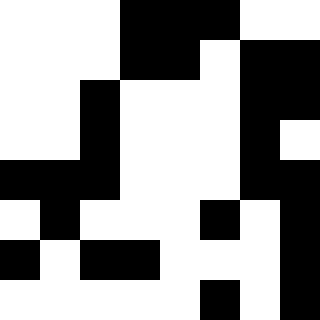[["white", "white", "white", "black", "black", "black", "white", "white"], ["white", "white", "white", "black", "black", "white", "black", "black"], ["white", "white", "black", "white", "white", "white", "black", "black"], ["white", "white", "black", "white", "white", "white", "black", "white"], ["black", "black", "black", "white", "white", "white", "black", "black"], ["white", "black", "white", "white", "white", "black", "white", "black"], ["black", "white", "black", "black", "white", "white", "white", "black"], ["white", "white", "white", "white", "white", "black", "white", "black"]]